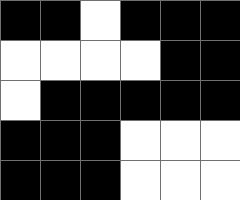[["black", "black", "white", "black", "black", "black"], ["white", "white", "white", "white", "black", "black"], ["white", "black", "black", "black", "black", "black"], ["black", "black", "black", "white", "white", "white"], ["black", "black", "black", "white", "white", "white"]]